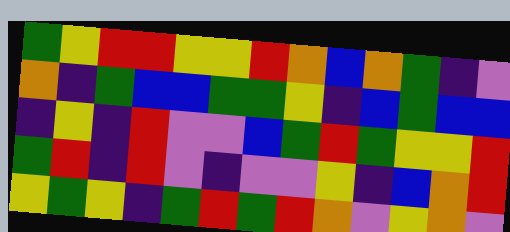[["green", "yellow", "red", "red", "yellow", "yellow", "red", "orange", "blue", "orange", "green", "indigo", "violet"], ["orange", "indigo", "green", "blue", "blue", "green", "green", "yellow", "indigo", "blue", "green", "blue", "blue"], ["indigo", "yellow", "indigo", "red", "violet", "violet", "blue", "green", "red", "green", "yellow", "yellow", "red"], ["green", "red", "indigo", "red", "violet", "indigo", "violet", "violet", "yellow", "indigo", "blue", "orange", "red"], ["yellow", "green", "yellow", "indigo", "green", "red", "green", "red", "orange", "violet", "yellow", "orange", "violet"]]